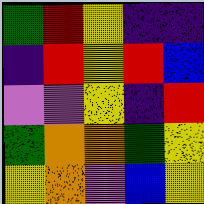[["green", "red", "yellow", "indigo", "indigo"], ["indigo", "red", "yellow", "red", "blue"], ["violet", "violet", "yellow", "indigo", "red"], ["green", "orange", "orange", "green", "yellow"], ["yellow", "orange", "violet", "blue", "yellow"]]